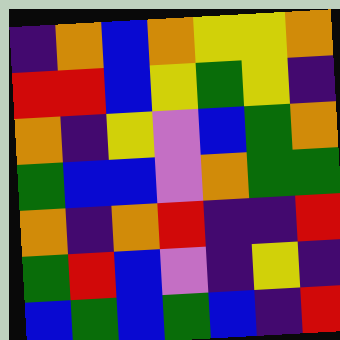[["indigo", "orange", "blue", "orange", "yellow", "yellow", "orange"], ["red", "red", "blue", "yellow", "green", "yellow", "indigo"], ["orange", "indigo", "yellow", "violet", "blue", "green", "orange"], ["green", "blue", "blue", "violet", "orange", "green", "green"], ["orange", "indigo", "orange", "red", "indigo", "indigo", "red"], ["green", "red", "blue", "violet", "indigo", "yellow", "indigo"], ["blue", "green", "blue", "green", "blue", "indigo", "red"]]